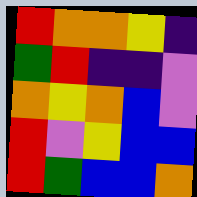[["red", "orange", "orange", "yellow", "indigo"], ["green", "red", "indigo", "indigo", "violet"], ["orange", "yellow", "orange", "blue", "violet"], ["red", "violet", "yellow", "blue", "blue"], ["red", "green", "blue", "blue", "orange"]]